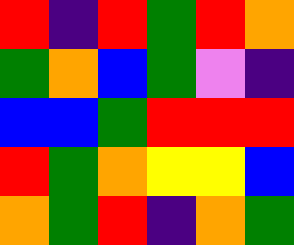[["red", "indigo", "red", "green", "red", "orange"], ["green", "orange", "blue", "green", "violet", "indigo"], ["blue", "blue", "green", "red", "red", "red"], ["red", "green", "orange", "yellow", "yellow", "blue"], ["orange", "green", "red", "indigo", "orange", "green"]]